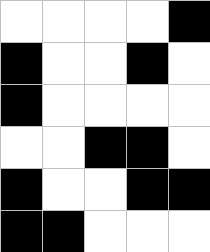[["white", "white", "white", "white", "black"], ["black", "white", "white", "black", "white"], ["black", "white", "white", "white", "white"], ["white", "white", "black", "black", "white"], ["black", "white", "white", "black", "black"], ["black", "black", "white", "white", "white"]]